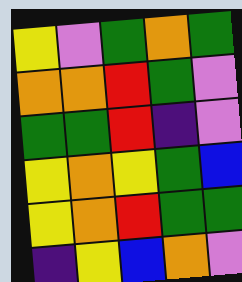[["yellow", "violet", "green", "orange", "green"], ["orange", "orange", "red", "green", "violet"], ["green", "green", "red", "indigo", "violet"], ["yellow", "orange", "yellow", "green", "blue"], ["yellow", "orange", "red", "green", "green"], ["indigo", "yellow", "blue", "orange", "violet"]]